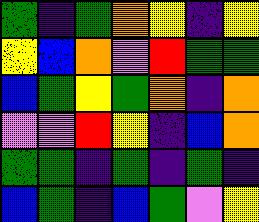[["green", "indigo", "green", "orange", "yellow", "indigo", "yellow"], ["yellow", "blue", "orange", "violet", "red", "green", "green"], ["blue", "green", "yellow", "green", "orange", "indigo", "orange"], ["violet", "violet", "red", "yellow", "indigo", "blue", "orange"], ["green", "green", "indigo", "green", "indigo", "green", "indigo"], ["blue", "green", "indigo", "blue", "green", "violet", "yellow"]]